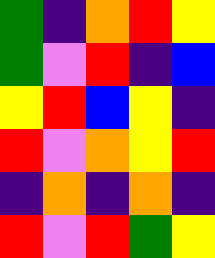[["green", "indigo", "orange", "red", "yellow"], ["green", "violet", "red", "indigo", "blue"], ["yellow", "red", "blue", "yellow", "indigo"], ["red", "violet", "orange", "yellow", "red"], ["indigo", "orange", "indigo", "orange", "indigo"], ["red", "violet", "red", "green", "yellow"]]